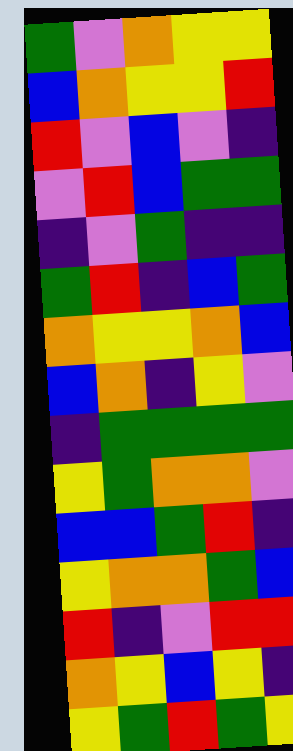[["green", "violet", "orange", "yellow", "yellow"], ["blue", "orange", "yellow", "yellow", "red"], ["red", "violet", "blue", "violet", "indigo"], ["violet", "red", "blue", "green", "green"], ["indigo", "violet", "green", "indigo", "indigo"], ["green", "red", "indigo", "blue", "green"], ["orange", "yellow", "yellow", "orange", "blue"], ["blue", "orange", "indigo", "yellow", "violet"], ["indigo", "green", "green", "green", "green"], ["yellow", "green", "orange", "orange", "violet"], ["blue", "blue", "green", "red", "indigo"], ["yellow", "orange", "orange", "green", "blue"], ["red", "indigo", "violet", "red", "red"], ["orange", "yellow", "blue", "yellow", "indigo"], ["yellow", "green", "red", "green", "yellow"]]